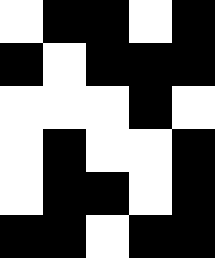[["white", "black", "black", "white", "black"], ["black", "white", "black", "black", "black"], ["white", "white", "white", "black", "white"], ["white", "black", "white", "white", "black"], ["white", "black", "black", "white", "black"], ["black", "black", "white", "black", "black"]]